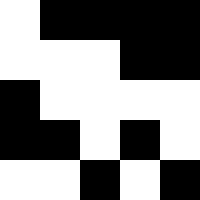[["white", "black", "black", "black", "black"], ["white", "white", "white", "black", "black"], ["black", "white", "white", "white", "white"], ["black", "black", "white", "black", "white"], ["white", "white", "black", "white", "black"]]